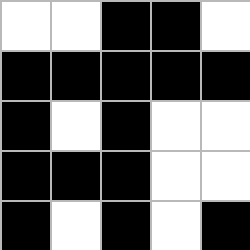[["white", "white", "black", "black", "white"], ["black", "black", "black", "black", "black"], ["black", "white", "black", "white", "white"], ["black", "black", "black", "white", "white"], ["black", "white", "black", "white", "black"]]